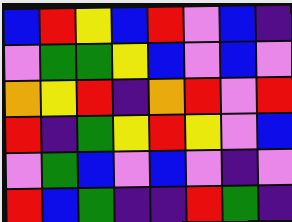[["blue", "red", "yellow", "blue", "red", "violet", "blue", "indigo"], ["violet", "green", "green", "yellow", "blue", "violet", "blue", "violet"], ["orange", "yellow", "red", "indigo", "orange", "red", "violet", "red"], ["red", "indigo", "green", "yellow", "red", "yellow", "violet", "blue"], ["violet", "green", "blue", "violet", "blue", "violet", "indigo", "violet"], ["red", "blue", "green", "indigo", "indigo", "red", "green", "indigo"]]